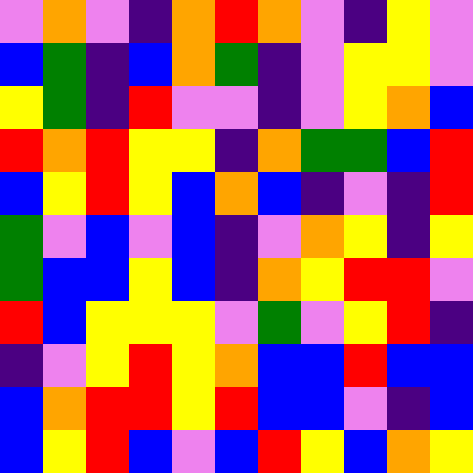[["violet", "orange", "violet", "indigo", "orange", "red", "orange", "violet", "indigo", "yellow", "violet"], ["blue", "green", "indigo", "blue", "orange", "green", "indigo", "violet", "yellow", "yellow", "violet"], ["yellow", "green", "indigo", "red", "violet", "violet", "indigo", "violet", "yellow", "orange", "blue"], ["red", "orange", "red", "yellow", "yellow", "indigo", "orange", "green", "green", "blue", "red"], ["blue", "yellow", "red", "yellow", "blue", "orange", "blue", "indigo", "violet", "indigo", "red"], ["green", "violet", "blue", "violet", "blue", "indigo", "violet", "orange", "yellow", "indigo", "yellow"], ["green", "blue", "blue", "yellow", "blue", "indigo", "orange", "yellow", "red", "red", "violet"], ["red", "blue", "yellow", "yellow", "yellow", "violet", "green", "violet", "yellow", "red", "indigo"], ["indigo", "violet", "yellow", "red", "yellow", "orange", "blue", "blue", "red", "blue", "blue"], ["blue", "orange", "red", "red", "yellow", "red", "blue", "blue", "violet", "indigo", "blue"], ["blue", "yellow", "red", "blue", "violet", "blue", "red", "yellow", "blue", "orange", "yellow"]]